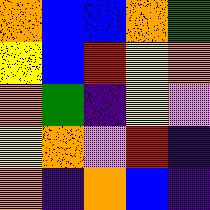[["orange", "blue", "blue", "orange", "green"], ["yellow", "blue", "red", "yellow", "orange"], ["orange", "green", "indigo", "yellow", "violet"], ["yellow", "orange", "violet", "red", "indigo"], ["orange", "indigo", "orange", "blue", "indigo"]]